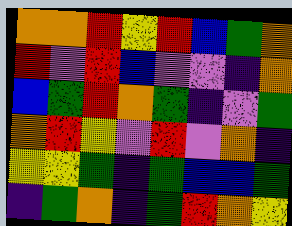[["orange", "orange", "red", "yellow", "red", "blue", "green", "orange"], ["red", "violet", "red", "blue", "violet", "violet", "indigo", "orange"], ["blue", "green", "red", "orange", "green", "indigo", "violet", "green"], ["orange", "red", "yellow", "violet", "red", "violet", "orange", "indigo"], ["yellow", "yellow", "green", "indigo", "green", "blue", "blue", "green"], ["indigo", "green", "orange", "indigo", "green", "red", "orange", "yellow"]]